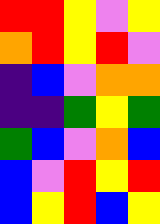[["red", "red", "yellow", "violet", "yellow"], ["orange", "red", "yellow", "red", "violet"], ["indigo", "blue", "violet", "orange", "orange"], ["indigo", "indigo", "green", "yellow", "green"], ["green", "blue", "violet", "orange", "blue"], ["blue", "violet", "red", "yellow", "red"], ["blue", "yellow", "red", "blue", "yellow"]]